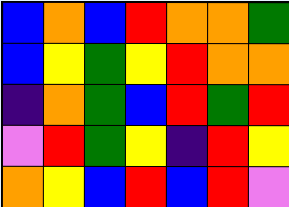[["blue", "orange", "blue", "red", "orange", "orange", "green"], ["blue", "yellow", "green", "yellow", "red", "orange", "orange"], ["indigo", "orange", "green", "blue", "red", "green", "red"], ["violet", "red", "green", "yellow", "indigo", "red", "yellow"], ["orange", "yellow", "blue", "red", "blue", "red", "violet"]]